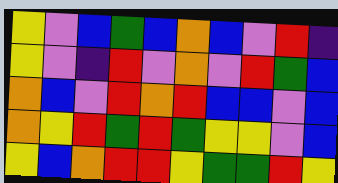[["yellow", "violet", "blue", "green", "blue", "orange", "blue", "violet", "red", "indigo"], ["yellow", "violet", "indigo", "red", "violet", "orange", "violet", "red", "green", "blue"], ["orange", "blue", "violet", "red", "orange", "red", "blue", "blue", "violet", "blue"], ["orange", "yellow", "red", "green", "red", "green", "yellow", "yellow", "violet", "blue"], ["yellow", "blue", "orange", "red", "red", "yellow", "green", "green", "red", "yellow"]]